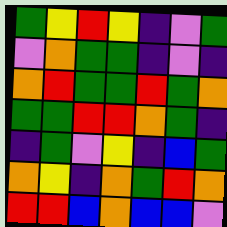[["green", "yellow", "red", "yellow", "indigo", "violet", "green"], ["violet", "orange", "green", "green", "indigo", "violet", "indigo"], ["orange", "red", "green", "green", "red", "green", "orange"], ["green", "green", "red", "red", "orange", "green", "indigo"], ["indigo", "green", "violet", "yellow", "indigo", "blue", "green"], ["orange", "yellow", "indigo", "orange", "green", "red", "orange"], ["red", "red", "blue", "orange", "blue", "blue", "violet"]]